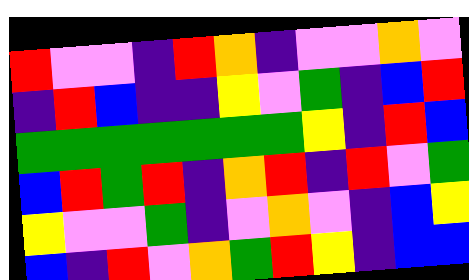[["red", "violet", "violet", "indigo", "red", "orange", "indigo", "violet", "violet", "orange", "violet"], ["indigo", "red", "blue", "indigo", "indigo", "yellow", "violet", "green", "indigo", "blue", "red"], ["green", "green", "green", "green", "green", "green", "green", "yellow", "indigo", "red", "blue"], ["blue", "red", "green", "red", "indigo", "orange", "red", "indigo", "red", "violet", "green"], ["yellow", "violet", "violet", "green", "indigo", "violet", "orange", "violet", "indigo", "blue", "yellow"], ["blue", "indigo", "red", "violet", "orange", "green", "red", "yellow", "indigo", "blue", "blue"]]